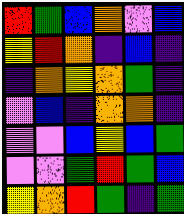[["red", "green", "blue", "orange", "violet", "blue"], ["yellow", "red", "orange", "indigo", "blue", "indigo"], ["indigo", "orange", "yellow", "orange", "green", "indigo"], ["violet", "blue", "indigo", "orange", "orange", "indigo"], ["violet", "violet", "blue", "yellow", "blue", "green"], ["violet", "violet", "green", "red", "green", "blue"], ["yellow", "orange", "red", "green", "indigo", "green"]]